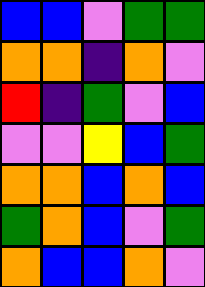[["blue", "blue", "violet", "green", "green"], ["orange", "orange", "indigo", "orange", "violet"], ["red", "indigo", "green", "violet", "blue"], ["violet", "violet", "yellow", "blue", "green"], ["orange", "orange", "blue", "orange", "blue"], ["green", "orange", "blue", "violet", "green"], ["orange", "blue", "blue", "orange", "violet"]]